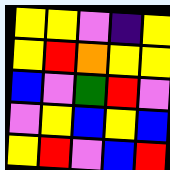[["yellow", "yellow", "violet", "indigo", "yellow"], ["yellow", "red", "orange", "yellow", "yellow"], ["blue", "violet", "green", "red", "violet"], ["violet", "yellow", "blue", "yellow", "blue"], ["yellow", "red", "violet", "blue", "red"]]